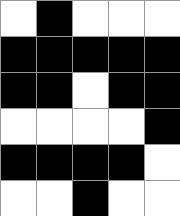[["white", "black", "white", "white", "white"], ["black", "black", "black", "black", "black"], ["black", "black", "white", "black", "black"], ["white", "white", "white", "white", "black"], ["black", "black", "black", "black", "white"], ["white", "white", "black", "white", "white"]]